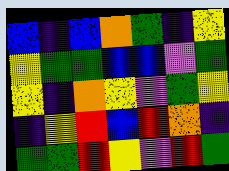[["blue", "indigo", "blue", "orange", "green", "indigo", "yellow"], ["yellow", "green", "green", "blue", "blue", "violet", "green"], ["yellow", "indigo", "orange", "yellow", "violet", "green", "yellow"], ["indigo", "yellow", "red", "blue", "red", "orange", "indigo"], ["green", "green", "red", "yellow", "violet", "red", "green"]]